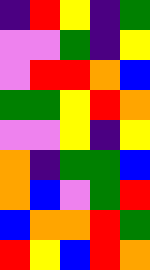[["indigo", "red", "yellow", "indigo", "green"], ["violet", "violet", "green", "indigo", "yellow"], ["violet", "red", "red", "orange", "blue"], ["green", "green", "yellow", "red", "orange"], ["violet", "violet", "yellow", "indigo", "yellow"], ["orange", "indigo", "green", "green", "blue"], ["orange", "blue", "violet", "green", "red"], ["blue", "orange", "orange", "red", "green"], ["red", "yellow", "blue", "red", "orange"]]